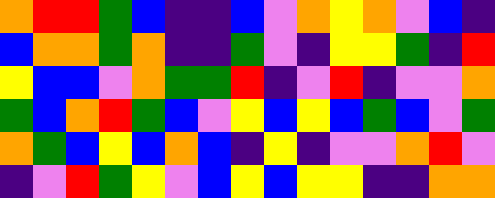[["orange", "red", "red", "green", "blue", "indigo", "indigo", "blue", "violet", "orange", "yellow", "orange", "violet", "blue", "indigo"], ["blue", "orange", "orange", "green", "orange", "indigo", "indigo", "green", "violet", "indigo", "yellow", "yellow", "green", "indigo", "red"], ["yellow", "blue", "blue", "violet", "orange", "green", "green", "red", "indigo", "violet", "red", "indigo", "violet", "violet", "orange"], ["green", "blue", "orange", "red", "green", "blue", "violet", "yellow", "blue", "yellow", "blue", "green", "blue", "violet", "green"], ["orange", "green", "blue", "yellow", "blue", "orange", "blue", "indigo", "yellow", "indigo", "violet", "violet", "orange", "red", "violet"], ["indigo", "violet", "red", "green", "yellow", "violet", "blue", "yellow", "blue", "yellow", "yellow", "indigo", "indigo", "orange", "orange"]]